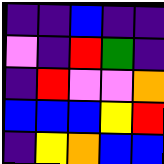[["indigo", "indigo", "blue", "indigo", "indigo"], ["violet", "indigo", "red", "green", "indigo"], ["indigo", "red", "violet", "violet", "orange"], ["blue", "blue", "blue", "yellow", "red"], ["indigo", "yellow", "orange", "blue", "blue"]]